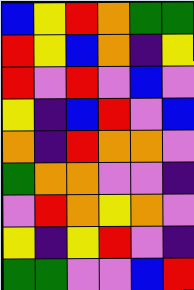[["blue", "yellow", "red", "orange", "green", "green"], ["red", "yellow", "blue", "orange", "indigo", "yellow"], ["red", "violet", "red", "violet", "blue", "violet"], ["yellow", "indigo", "blue", "red", "violet", "blue"], ["orange", "indigo", "red", "orange", "orange", "violet"], ["green", "orange", "orange", "violet", "violet", "indigo"], ["violet", "red", "orange", "yellow", "orange", "violet"], ["yellow", "indigo", "yellow", "red", "violet", "indigo"], ["green", "green", "violet", "violet", "blue", "red"]]